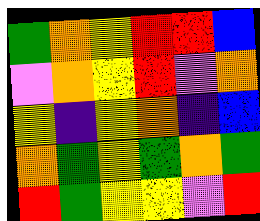[["green", "orange", "yellow", "red", "red", "blue"], ["violet", "orange", "yellow", "red", "violet", "orange"], ["yellow", "indigo", "yellow", "orange", "indigo", "blue"], ["orange", "green", "yellow", "green", "orange", "green"], ["red", "green", "yellow", "yellow", "violet", "red"]]